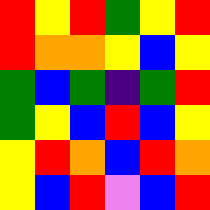[["red", "yellow", "red", "green", "yellow", "red"], ["red", "orange", "orange", "yellow", "blue", "yellow"], ["green", "blue", "green", "indigo", "green", "red"], ["green", "yellow", "blue", "red", "blue", "yellow"], ["yellow", "red", "orange", "blue", "red", "orange"], ["yellow", "blue", "red", "violet", "blue", "red"]]